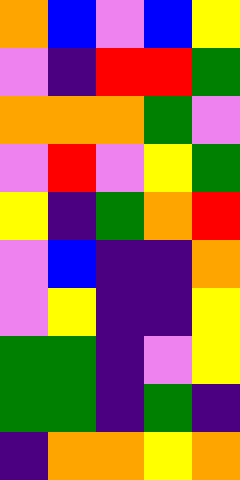[["orange", "blue", "violet", "blue", "yellow"], ["violet", "indigo", "red", "red", "green"], ["orange", "orange", "orange", "green", "violet"], ["violet", "red", "violet", "yellow", "green"], ["yellow", "indigo", "green", "orange", "red"], ["violet", "blue", "indigo", "indigo", "orange"], ["violet", "yellow", "indigo", "indigo", "yellow"], ["green", "green", "indigo", "violet", "yellow"], ["green", "green", "indigo", "green", "indigo"], ["indigo", "orange", "orange", "yellow", "orange"]]